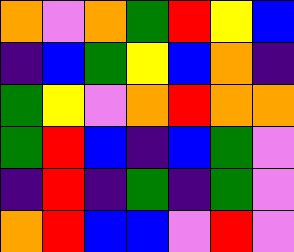[["orange", "violet", "orange", "green", "red", "yellow", "blue"], ["indigo", "blue", "green", "yellow", "blue", "orange", "indigo"], ["green", "yellow", "violet", "orange", "red", "orange", "orange"], ["green", "red", "blue", "indigo", "blue", "green", "violet"], ["indigo", "red", "indigo", "green", "indigo", "green", "violet"], ["orange", "red", "blue", "blue", "violet", "red", "violet"]]